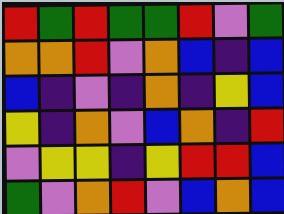[["red", "green", "red", "green", "green", "red", "violet", "green"], ["orange", "orange", "red", "violet", "orange", "blue", "indigo", "blue"], ["blue", "indigo", "violet", "indigo", "orange", "indigo", "yellow", "blue"], ["yellow", "indigo", "orange", "violet", "blue", "orange", "indigo", "red"], ["violet", "yellow", "yellow", "indigo", "yellow", "red", "red", "blue"], ["green", "violet", "orange", "red", "violet", "blue", "orange", "blue"]]